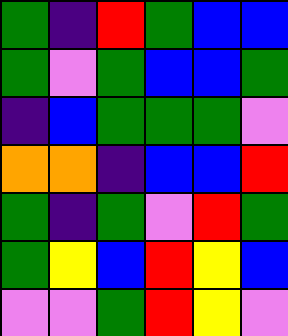[["green", "indigo", "red", "green", "blue", "blue"], ["green", "violet", "green", "blue", "blue", "green"], ["indigo", "blue", "green", "green", "green", "violet"], ["orange", "orange", "indigo", "blue", "blue", "red"], ["green", "indigo", "green", "violet", "red", "green"], ["green", "yellow", "blue", "red", "yellow", "blue"], ["violet", "violet", "green", "red", "yellow", "violet"]]